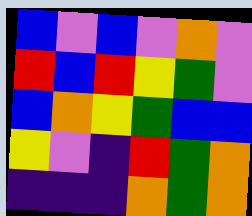[["blue", "violet", "blue", "violet", "orange", "violet"], ["red", "blue", "red", "yellow", "green", "violet"], ["blue", "orange", "yellow", "green", "blue", "blue"], ["yellow", "violet", "indigo", "red", "green", "orange"], ["indigo", "indigo", "indigo", "orange", "green", "orange"]]